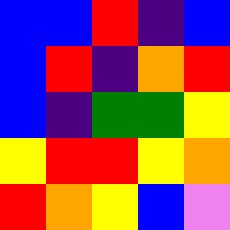[["blue", "blue", "red", "indigo", "blue"], ["blue", "red", "indigo", "orange", "red"], ["blue", "indigo", "green", "green", "yellow"], ["yellow", "red", "red", "yellow", "orange"], ["red", "orange", "yellow", "blue", "violet"]]